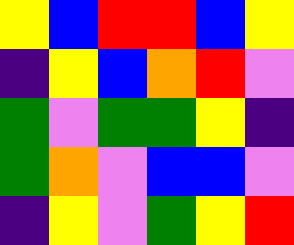[["yellow", "blue", "red", "red", "blue", "yellow"], ["indigo", "yellow", "blue", "orange", "red", "violet"], ["green", "violet", "green", "green", "yellow", "indigo"], ["green", "orange", "violet", "blue", "blue", "violet"], ["indigo", "yellow", "violet", "green", "yellow", "red"]]